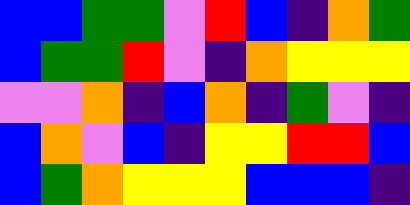[["blue", "blue", "green", "green", "violet", "red", "blue", "indigo", "orange", "green"], ["blue", "green", "green", "red", "violet", "indigo", "orange", "yellow", "yellow", "yellow"], ["violet", "violet", "orange", "indigo", "blue", "orange", "indigo", "green", "violet", "indigo"], ["blue", "orange", "violet", "blue", "indigo", "yellow", "yellow", "red", "red", "blue"], ["blue", "green", "orange", "yellow", "yellow", "yellow", "blue", "blue", "blue", "indigo"]]